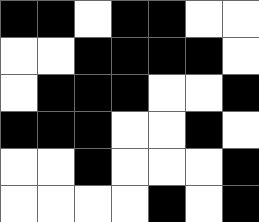[["black", "black", "white", "black", "black", "white", "white"], ["white", "white", "black", "black", "black", "black", "white"], ["white", "black", "black", "black", "white", "white", "black"], ["black", "black", "black", "white", "white", "black", "white"], ["white", "white", "black", "white", "white", "white", "black"], ["white", "white", "white", "white", "black", "white", "black"]]